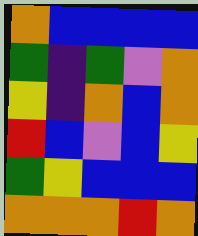[["orange", "blue", "blue", "blue", "blue"], ["green", "indigo", "green", "violet", "orange"], ["yellow", "indigo", "orange", "blue", "orange"], ["red", "blue", "violet", "blue", "yellow"], ["green", "yellow", "blue", "blue", "blue"], ["orange", "orange", "orange", "red", "orange"]]